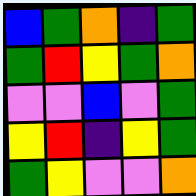[["blue", "green", "orange", "indigo", "green"], ["green", "red", "yellow", "green", "orange"], ["violet", "violet", "blue", "violet", "green"], ["yellow", "red", "indigo", "yellow", "green"], ["green", "yellow", "violet", "violet", "orange"]]